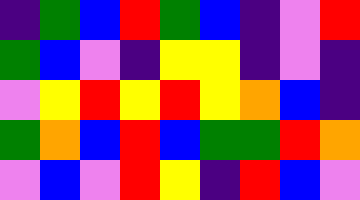[["indigo", "green", "blue", "red", "green", "blue", "indigo", "violet", "red"], ["green", "blue", "violet", "indigo", "yellow", "yellow", "indigo", "violet", "indigo"], ["violet", "yellow", "red", "yellow", "red", "yellow", "orange", "blue", "indigo"], ["green", "orange", "blue", "red", "blue", "green", "green", "red", "orange"], ["violet", "blue", "violet", "red", "yellow", "indigo", "red", "blue", "violet"]]